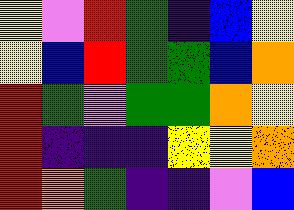[["yellow", "violet", "red", "green", "indigo", "blue", "yellow"], ["yellow", "blue", "red", "green", "green", "blue", "orange"], ["red", "green", "violet", "green", "green", "orange", "yellow"], ["red", "indigo", "indigo", "indigo", "yellow", "yellow", "orange"], ["red", "orange", "green", "indigo", "indigo", "violet", "blue"]]